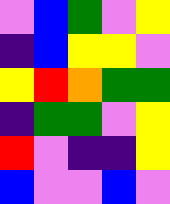[["violet", "blue", "green", "violet", "yellow"], ["indigo", "blue", "yellow", "yellow", "violet"], ["yellow", "red", "orange", "green", "green"], ["indigo", "green", "green", "violet", "yellow"], ["red", "violet", "indigo", "indigo", "yellow"], ["blue", "violet", "violet", "blue", "violet"]]